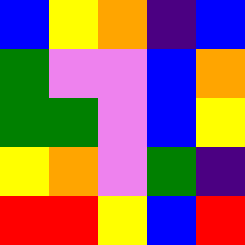[["blue", "yellow", "orange", "indigo", "blue"], ["green", "violet", "violet", "blue", "orange"], ["green", "green", "violet", "blue", "yellow"], ["yellow", "orange", "violet", "green", "indigo"], ["red", "red", "yellow", "blue", "red"]]